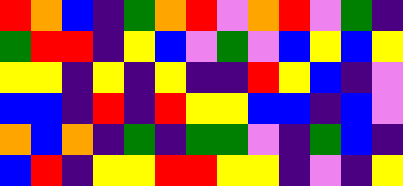[["red", "orange", "blue", "indigo", "green", "orange", "red", "violet", "orange", "red", "violet", "green", "indigo"], ["green", "red", "red", "indigo", "yellow", "blue", "violet", "green", "violet", "blue", "yellow", "blue", "yellow"], ["yellow", "yellow", "indigo", "yellow", "indigo", "yellow", "indigo", "indigo", "red", "yellow", "blue", "indigo", "violet"], ["blue", "blue", "indigo", "red", "indigo", "red", "yellow", "yellow", "blue", "blue", "indigo", "blue", "violet"], ["orange", "blue", "orange", "indigo", "green", "indigo", "green", "green", "violet", "indigo", "green", "blue", "indigo"], ["blue", "red", "indigo", "yellow", "yellow", "red", "red", "yellow", "yellow", "indigo", "violet", "indigo", "yellow"]]